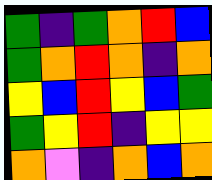[["green", "indigo", "green", "orange", "red", "blue"], ["green", "orange", "red", "orange", "indigo", "orange"], ["yellow", "blue", "red", "yellow", "blue", "green"], ["green", "yellow", "red", "indigo", "yellow", "yellow"], ["orange", "violet", "indigo", "orange", "blue", "orange"]]